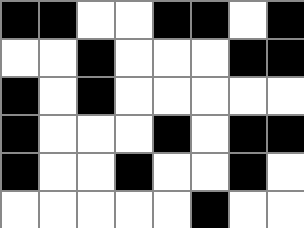[["black", "black", "white", "white", "black", "black", "white", "black"], ["white", "white", "black", "white", "white", "white", "black", "black"], ["black", "white", "black", "white", "white", "white", "white", "white"], ["black", "white", "white", "white", "black", "white", "black", "black"], ["black", "white", "white", "black", "white", "white", "black", "white"], ["white", "white", "white", "white", "white", "black", "white", "white"]]